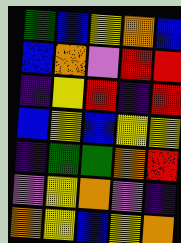[["green", "blue", "yellow", "orange", "blue"], ["blue", "orange", "violet", "red", "red"], ["indigo", "yellow", "red", "indigo", "red"], ["blue", "yellow", "blue", "yellow", "yellow"], ["indigo", "green", "green", "orange", "red"], ["violet", "yellow", "orange", "violet", "indigo"], ["orange", "yellow", "blue", "yellow", "orange"]]